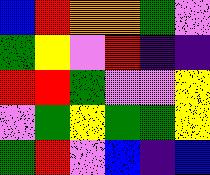[["blue", "red", "orange", "orange", "green", "violet"], ["green", "yellow", "violet", "red", "indigo", "indigo"], ["red", "red", "green", "violet", "violet", "yellow"], ["violet", "green", "yellow", "green", "green", "yellow"], ["green", "red", "violet", "blue", "indigo", "blue"]]